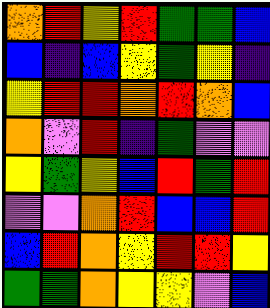[["orange", "red", "yellow", "red", "green", "green", "blue"], ["blue", "indigo", "blue", "yellow", "green", "yellow", "indigo"], ["yellow", "red", "red", "orange", "red", "orange", "blue"], ["orange", "violet", "red", "indigo", "green", "violet", "violet"], ["yellow", "green", "yellow", "blue", "red", "green", "red"], ["violet", "violet", "orange", "red", "blue", "blue", "red"], ["blue", "red", "orange", "yellow", "red", "red", "yellow"], ["green", "green", "orange", "yellow", "yellow", "violet", "blue"]]